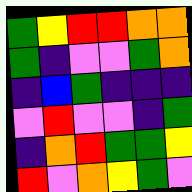[["green", "yellow", "red", "red", "orange", "orange"], ["green", "indigo", "violet", "violet", "green", "orange"], ["indigo", "blue", "green", "indigo", "indigo", "indigo"], ["violet", "red", "violet", "violet", "indigo", "green"], ["indigo", "orange", "red", "green", "green", "yellow"], ["red", "violet", "orange", "yellow", "green", "violet"]]